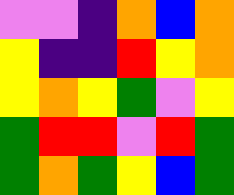[["violet", "violet", "indigo", "orange", "blue", "orange"], ["yellow", "indigo", "indigo", "red", "yellow", "orange"], ["yellow", "orange", "yellow", "green", "violet", "yellow"], ["green", "red", "red", "violet", "red", "green"], ["green", "orange", "green", "yellow", "blue", "green"]]